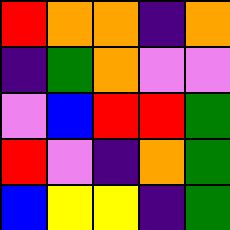[["red", "orange", "orange", "indigo", "orange"], ["indigo", "green", "orange", "violet", "violet"], ["violet", "blue", "red", "red", "green"], ["red", "violet", "indigo", "orange", "green"], ["blue", "yellow", "yellow", "indigo", "green"]]